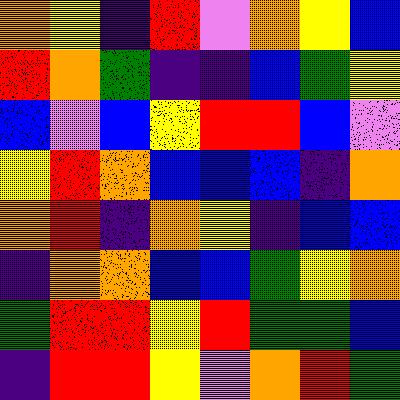[["orange", "yellow", "indigo", "red", "violet", "orange", "yellow", "blue"], ["red", "orange", "green", "indigo", "indigo", "blue", "green", "yellow"], ["blue", "violet", "blue", "yellow", "red", "red", "blue", "violet"], ["yellow", "red", "orange", "blue", "blue", "blue", "indigo", "orange"], ["orange", "red", "indigo", "orange", "yellow", "indigo", "blue", "blue"], ["indigo", "orange", "orange", "blue", "blue", "green", "yellow", "orange"], ["green", "red", "red", "yellow", "red", "green", "green", "blue"], ["indigo", "red", "red", "yellow", "violet", "orange", "red", "green"]]